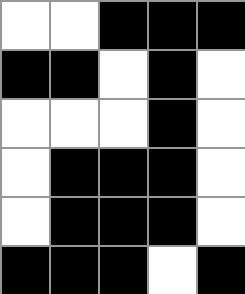[["white", "white", "black", "black", "black"], ["black", "black", "white", "black", "white"], ["white", "white", "white", "black", "white"], ["white", "black", "black", "black", "white"], ["white", "black", "black", "black", "white"], ["black", "black", "black", "white", "black"]]